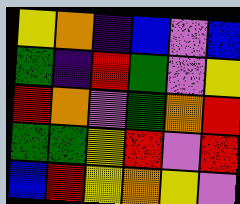[["yellow", "orange", "indigo", "blue", "violet", "blue"], ["green", "indigo", "red", "green", "violet", "yellow"], ["red", "orange", "violet", "green", "orange", "red"], ["green", "green", "yellow", "red", "violet", "red"], ["blue", "red", "yellow", "orange", "yellow", "violet"]]